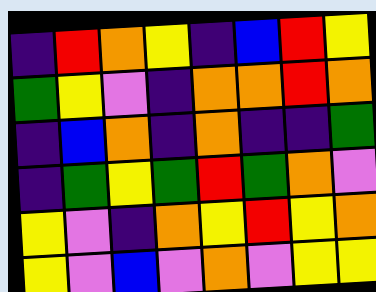[["indigo", "red", "orange", "yellow", "indigo", "blue", "red", "yellow"], ["green", "yellow", "violet", "indigo", "orange", "orange", "red", "orange"], ["indigo", "blue", "orange", "indigo", "orange", "indigo", "indigo", "green"], ["indigo", "green", "yellow", "green", "red", "green", "orange", "violet"], ["yellow", "violet", "indigo", "orange", "yellow", "red", "yellow", "orange"], ["yellow", "violet", "blue", "violet", "orange", "violet", "yellow", "yellow"]]